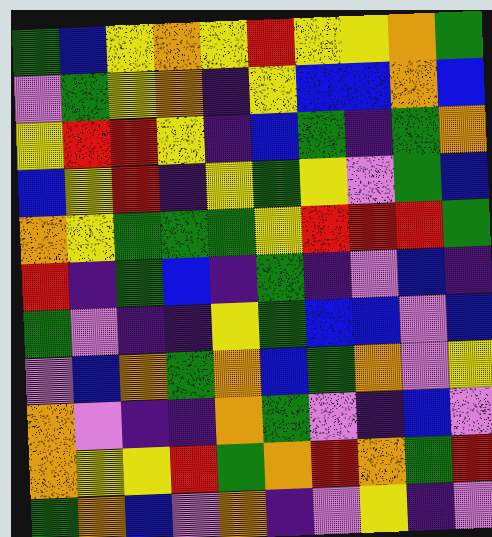[["green", "blue", "yellow", "orange", "yellow", "red", "yellow", "yellow", "orange", "green"], ["violet", "green", "yellow", "orange", "indigo", "yellow", "blue", "blue", "orange", "blue"], ["yellow", "red", "red", "yellow", "indigo", "blue", "green", "indigo", "green", "orange"], ["blue", "yellow", "red", "indigo", "yellow", "green", "yellow", "violet", "green", "blue"], ["orange", "yellow", "green", "green", "green", "yellow", "red", "red", "red", "green"], ["red", "indigo", "green", "blue", "indigo", "green", "indigo", "violet", "blue", "indigo"], ["green", "violet", "indigo", "indigo", "yellow", "green", "blue", "blue", "violet", "blue"], ["violet", "blue", "orange", "green", "orange", "blue", "green", "orange", "violet", "yellow"], ["orange", "violet", "indigo", "indigo", "orange", "green", "violet", "indigo", "blue", "violet"], ["orange", "yellow", "yellow", "red", "green", "orange", "red", "orange", "green", "red"], ["green", "orange", "blue", "violet", "orange", "indigo", "violet", "yellow", "indigo", "violet"]]